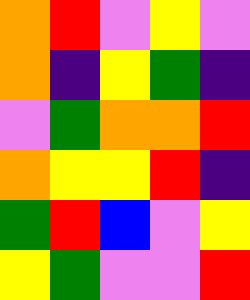[["orange", "red", "violet", "yellow", "violet"], ["orange", "indigo", "yellow", "green", "indigo"], ["violet", "green", "orange", "orange", "red"], ["orange", "yellow", "yellow", "red", "indigo"], ["green", "red", "blue", "violet", "yellow"], ["yellow", "green", "violet", "violet", "red"]]